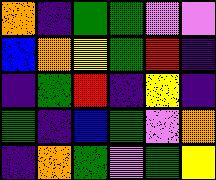[["orange", "indigo", "green", "green", "violet", "violet"], ["blue", "orange", "yellow", "green", "red", "indigo"], ["indigo", "green", "red", "indigo", "yellow", "indigo"], ["green", "indigo", "blue", "green", "violet", "orange"], ["indigo", "orange", "green", "violet", "green", "yellow"]]